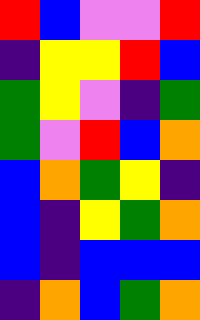[["red", "blue", "violet", "violet", "red"], ["indigo", "yellow", "yellow", "red", "blue"], ["green", "yellow", "violet", "indigo", "green"], ["green", "violet", "red", "blue", "orange"], ["blue", "orange", "green", "yellow", "indigo"], ["blue", "indigo", "yellow", "green", "orange"], ["blue", "indigo", "blue", "blue", "blue"], ["indigo", "orange", "blue", "green", "orange"]]